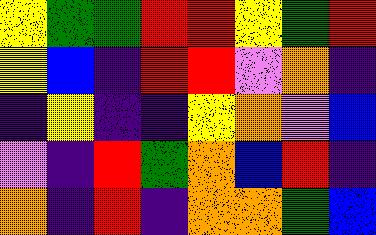[["yellow", "green", "green", "red", "red", "yellow", "green", "red"], ["yellow", "blue", "indigo", "red", "red", "violet", "orange", "indigo"], ["indigo", "yellow", "indigo", "indigo", "yellow", "orange", "violet", "blue"], ["violet", "indigo", "red", "green", "orange", "blue", "red", "indigo"], ["orange", "indigo", "red", "indigo", "orange", "orange", "green", "blue"]]